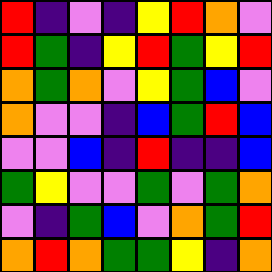[["red", "indigo", "violet", "indigo", "yellow", "red", "orange", "violet"], ["red", "green", "indigo", "yellow", "red", "green", "yellow", "red"], ["orange", "green", "orange", "violet", "yellow", "green", "blue", "violet"], ["orange", "violet", "violet", "indigo", "blue", "green", "red", "blue"], ["violet", "violet", "blue", "indigo", "red", "indigo", "indigo", "blue"], ["green", "yellow", "violet", "violet", "green", "violet", "green", "orange"], ["violet", "indigo", "green", "blue", "violet", "orange", "green", "red"], ["orange", "red", "orange", "green", "green", "yellow", "indigo", "orange"]]